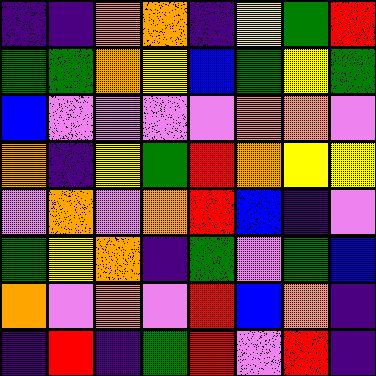[["indigo", "indigo", "orange", "orange", "indigo", "yellow", "green", "red"], ["green", "green", "orange", "yellow", "blue", "green", "yellow", "green"], ["blue", "violet", "violet", "violet", "violet", "orange", "orange", "violet"], ["orange", "indigo", "yellow", "green", "red", "orange", "yellow", "yellow"], ["violet", "orange", "violet", "orange", "red", "blue", "indigo", "violet"], ["green", "yellow", "orange", "indigo", "green", "violet", "green", "blue"], ["orange", "violet", "orange", "violet", "red", "blue", "orange", "indigo"], ["indigo", "red", "indigo", "green", "red", "violet", "red", "indigo"]]